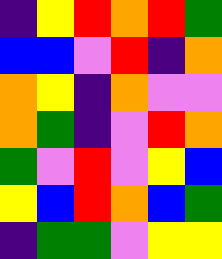[["indigo", "yellow", "red", "orange", "red", "green"], ["blue", "blue", "violet", "red", "indigo", "orange"], ["orange", "yellow", "indigo", "orange", "violet", "violet"], ["orange", "green", "indigo", "violet", "red", "orange"], ["green", "violet", "red", "violet", "yellow", "blue"], ["yellow", "blue", "red", "orange", "blue", "green"], ["indigo", "green", "green", "violet", "yellow", "yellow"]]